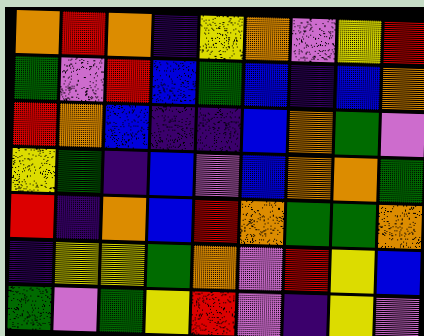[["orange", "red", "orange", "indigo", "yellow", "orange", "violet", "yellow", "red"], ["green", "violet", "red", "blue", "green", "blue", "indigo", "blue", "orange"], ["red", "orange", "blue", "indigo", "indigo", "blue", "orange", "green", "violet"], ["yellow", "green", "indigo", "blue", "violet", "blue", "orange", "orange", "green"], ["red", "indigo", "orange", "blue", "red", "orange", "green", "green", "orange"], ["indigo", "yellow", "yellow", "green", "orange", "violet", "red", "yellow", "blue"], ["green", "violet", "green", "yellow", "red", "violet", "indigo", "yellow", "violet"]]